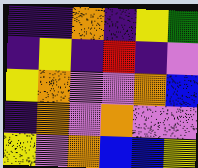[["indigo", "indigo", "orange", "indigo", "yellow", "green"], ["indigo", "yellow", "indigo", "red", "indigo", "violet"], ["yellow", "orange", "violet", "violet", "orange", "blue"], ["indigo", "orange", "violet", "orange", "violet", "violet"], ["yellow", "violet", "orange", "blue", "blue", "yellow"]]